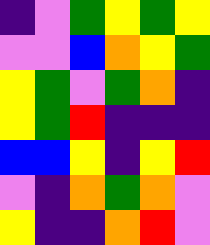[["indigo", "violet", "green", "yellow", "green", "yellow"], ["violet", "violet", "blue", "orange", "yellow", "green"], ["yellow", "green", "violet", "green", "orange", "indigo"], ["yellow", "green", "red", "indigo", "indigo", "indigo"], ["blue", "blue", "yellow", "indigo", "yellow", "red"], ["violet", "indigo", "orange", "green", "orange", "violet"], ["yellow", "indigo", "indigo", "orange", "red", "violet"]]